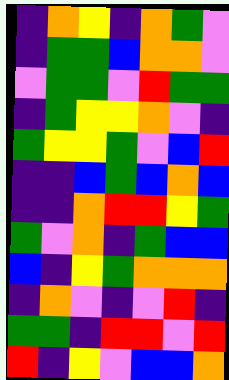[["indigo", "orange", "yellow", "indigo", "orange", "green", "violet"], ["indigo", "green", "green", "blue", "orange", "orange", "violet"], ["violet", "green", "green", "violet", "red", "green", "green"], ["indigo", "green", "yellow", "yellow", "orange", "violet", "indigo"], ["green", "yellow", "yellow", "green", "violet", "blue", "red"], ["indigo", "indigo", "blue", "green", "blue", "orange", "blue"], ["indigo", "indigo", "orange", "red", "red", "yellow", "green"], ["green", "violet", "orange", "indigo", "green", "blue", "blue"], ["blue", "indigo", "yellow", "green", "orange", "orange", "orange"], ["indigo", "orange", "violet", "indigo", "violet", "red", "indigo"], ["green", "green", "indigo", "red", "red", "violet", "red"], ["red", "indigo", "yellow", "violet", "blue", "blue", "orange"]]